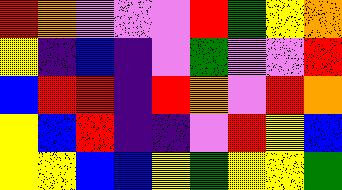[["red", "orange", "violet", "violet", "violet", "red", "green", "yellow", "orange"], ["yellow", "indigo", "blue", "indigo", "violet", "green", "violet", "violet", "red"], ["blue", "red", "red", "indigo", "red", "orange", "violet", "red", "orange"], ["yellow", "blue", "red", "indigo", "indigo", "violet", "red", "yellow", "blue"], ["yellow", "yellow", "blue", "blue", "yellow", "green", "yellow", "yellow", "green"]]